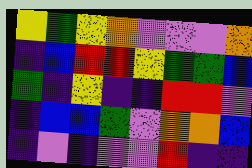[["yellow", "green", "yellow", "orange", "violet", "violet", "violet", "orange"], ["indigo", "blue", "red", "red", "yellow", "green", "green", "blue"], ["green", "indigo", "yellow", "indigo", "indigo", "red", "red", "violet"], ["indigo", "blue", "blue", "green", "violet", "orange", "orange", "blue"], ["indigo", "violet", "indigo", "violet", "violet", "red", "indigo", "indigo"]]